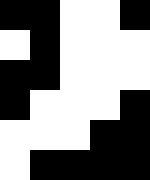[["black", "black", "white", "white", "black"], ["white", "black", "white", "white", "white"], ["black", "black", "white", "white", "white"], ["black", "white", "white", "white", "black"], ["white", "white", "white", "black", "black"], ["white", "black", "black", "black", "black"]]